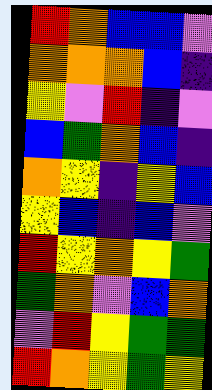[["red", "orange", "blue", "blue", "violet"], ["orange", "orange", "orange", "blue", "indigo"], ["yellow", "violet", "red", "indigo", "violet"], ["blue", "green", "orange", "blue", "indigo"], ["orange", "yellow", "indigo", "yellow", "blue"], ["yellow", "blue", "indigo", "blue", "violet"], ["red", "yellow", "orange", "yellow", "green"], ["green", "orange", "violet", "blue", "orange"], ["violet", "red", "yellow", "green", "green"], ["red", "orange", "yellow", "green", "yellow"]]